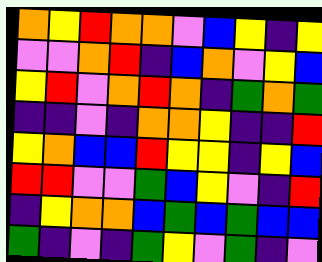[["orange", "yellow", "red", "orange", "orange", "violet", "blue", "yellow", "indigo", "yellow"], ["violet", "violet", "orange", "red", "indigo", "blue", "orange", "violet", "yellow", "blue"], ["yellow", "red", "violet", "orange", "red", "orange", "indigo", "green", "orange", "green"], ["indigo", "indigo", "violet", "indigo", "orange", "orange", "yellow", "indigo", "indigo", "red"], ["yellow", "orange", "blue", "blue", "red", "yellow", "yellow", "indigo", "yellow", "blue"], ["red", "red", "violet", "violet", "green", "blue", "yellow", "violet", "indigo", "red"], ["indigo", "yellow", "orange", "orange", "blue", "green", "blue", "green", "blue", "blue"], ["green", "indigo", "violet", "indigo", "green", "yellow", "violet", "green", "indigo", "violet"]]